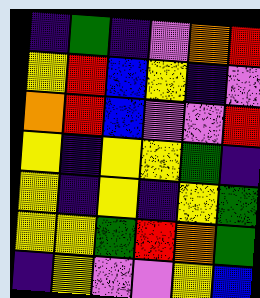[["indigo", "green", "indigo", "violet", "orange", "red"], ["yellow", "red", "blue", "yellow", "indigo", "violet"], ["orange", "red", "blue", "violet", "violet", "red"], ["yellow", "indigo", "yellow", "yellow", "green", "indigo"], ["yellow", "indigo", "yellow", "indigo", "yellow", "green"], ["yellow", "yellow", "green", "red", "orange", "green"], ["indigo", "yellow", "violet", "violet", "yellow", "blue"]]